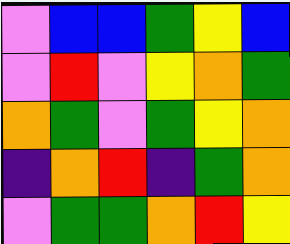[["violet", "blue", "blue", "green", "yellow", "blue"], ["violet", "red", "violet", "yellow", "orange", "green"], ["orange", "green", "violet", "green", "yellow", "orange"], ["indigo", "orange", "red", "indigo", "green", "orange"], ["violet", "green", "green", "orange", "red", "yellow"]]